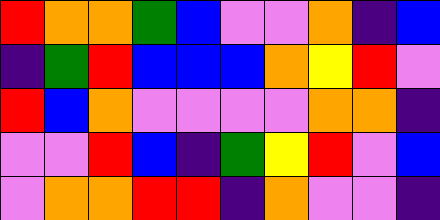[["red", "orange", "orange", "green", "blue", "violet", "violet", "orange", "indigo", "blue"], ["indigo", "green", "red", "blue", "blue", "blue", "orange", "yellow", "red", "violet"], ["red", "blue", "orange", "violet", "violet", "violet", "violet", "orange", "orange", "indigo"], ["violet", "violet", "red", "blue", "indigo", "green", "yellow", "red", "violet", "blue"], ["violet", "orange", "orange", "red", "red", "indigo", "orange", "violet", "violet", "indigo"]]